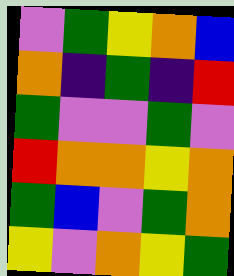[["violet", "green", "yellow", "orange", "blue"], ["orange", "indigo", "green", "indigo", "red"], ["green", "violet", "violet", "green", "violet"], ["red", "orange", "orange", "yellow", "orange"], ["green", "blue", "violet", "green", "orange"], ["yellow", "violet", "orange", "yellow", "green"]]